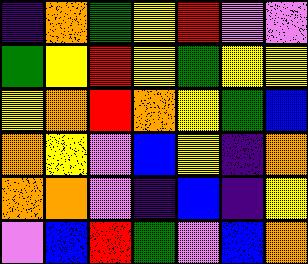[["indigo", "orange", "green", "yellow", "red", "violet", "violet"], ["green", "yellow", "red", "yellow", "green", "yellow", "yellow"], ["yellow", "orange", "red", "orange", "yellow", "green", "blue"], ["orange", "yellow", "violet", "blue", "yellow", "indigo", "orange"], ["orange", "orange", "violet", "indigo", "blue", "indigo", "yellow"], ["violet", "blue", "red", "green", "violet", "blue", "orange"]]